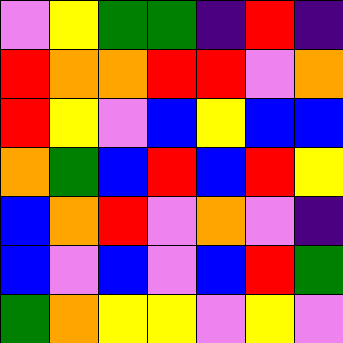[["violet", "yellow", "green", "green", "indigo", "red", "indigo"], ["red", "orange", "orange", "red", "red", "violet", "orange"], ["red", "yellow", "violet", "blue", "yellow", "blue", "blue"], ["orange", "green", "blue", "red", "blue", "red", "yellow"], ["blue", "orange", "red", "violet", "orange", "violet", "indigo"], ["blue", "violet", "blue", "violet", "blue", "red", "green"], ["green", "orange", "yellow", "yellow", "violet", "yellow", "violet"]]